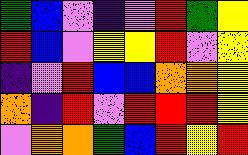[["green", "blue", "violet", "indigo", "violet", "red", "green", "yellow"], ["red", "blue", "violet", "yellow", "yellow", "red", "violet", "yellow"], ["indigo", "violet", "red", "blue", "blue", "orange", "orange", "yellow"], ["orange", "indigo", "red", "violet", "red", "red", "red", "yellow"], ["violet", "orange", "orange", "green", "blue", "red", "yellow", "red"]]